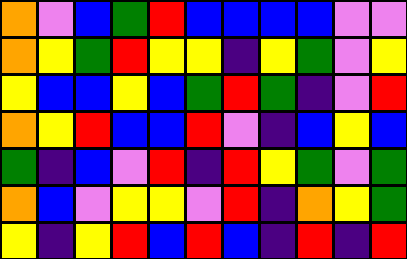[["orange", "violet", "blue", "green", "red", "blue", "blue", "blue", "blue", "violet", "violet"], ["orange", "yellow", "green", "red", "yellow", "yellow", "indigo", "yellow", "green", "violet", "yellow"], ["yellow", "blue", "blue", "yellow", "blue", "green", "red", "green", "indigo", "violet", "red"], ["orange", "yellow", "red", "blue", "blue", "red", "violet", "indigo", "blue", "yellow", "blue"], ["green", "indigo", "blue", "violet", "red", "indigo", "red", "yellow", "green", "violet", "green"], ["orange", "blue", "violet", "yellow", "yellow", "violet", "red", "indigo", "orange", "yellow", "green"], ["yellow", "indigo", "yellow", "red", "blue", "red", "blue", "indigo", "red", "indigo", "red"]]